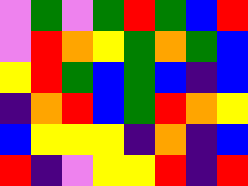[["violet", "green", "violet", "green", "red", "green", "blue", "red"], ["violet", "red", "orange", "yellow", "green", "orange", "green", "blue"], ["yellow", "red", "green", "blue", "green", "blue", "indigo", "blue"], ["indigo", "orange", "red", "blue", "green", "red", "orange", "yellow"], ["blue", "yellow", "yellow", "yellow", "indigo", "orange", "indigo", "blue"], ["red", "indigo", "violet", "yellow", "yellow", "red", "indigo", "red"]]